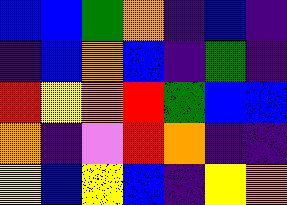[["blue", "blue", "green", "orange", "indigo", "blue", "indigo"], ["indigo", "blue", "orange", "blue", "indigo", "green", "indigo"], ["red", "yellow", "orange", "red", "green", "blue", "blue"], ["orange", "indigo", "violet", "red", "orange", "indigo", "indigo"], ["yellow", "blue", "yellow", "blue", "indigo", "yellow", "orange"]]